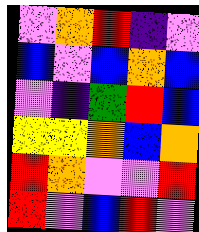[["violet", "orange", "red", "indigo", "violet"], ["blue", "violet", "blue", "orange", "blue"], ["violet", "indigo", "green", "red", "blue"], ["yellow", "yellow", "orange", "blue", "orange"], ["red", "orange", "violet", "violet", "red"], ["red", "violet", "blue", "red", "violet"]]